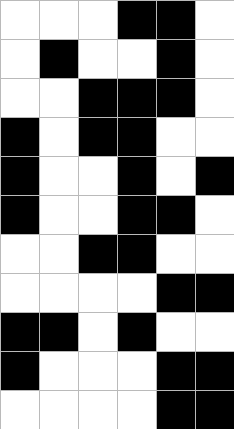[["white", "white", "white", "black", "black", "white"], ["white", "black", "white", "white", "black", "white"], ["white", "white", "black", "black", "black", "white"], ["black", "white", "black", "black", "white", "white"], ["black", "white", "white", "black", "white", "black"], ["black", "white", "white", "black", "black", "white"], ["white", "white", "black", "black", "white", "white"], ["white", "white", "white", "white", "black", "black"], ["black", "black", "white", "black", "white", "white"], ["black", "white", "white", "white", "black", "black"], ["white", "white", "white", "white", "black", "black"]]